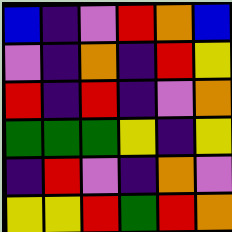[["blue", "indigo", "violet", "red", "orange", "blue"], ["violet", "indigo", "orange", "indigo", "red", "yellow"], ["red", "indigo", "red", "indigo", "violet", "orange"], ["green", "green", "green", "yellow", "indigo", "yellow"], ["indigo", "red", "violet", "indigo", "orange", "violet"], ["yellow", "yellow", "red", "green", "red", "orange"]]